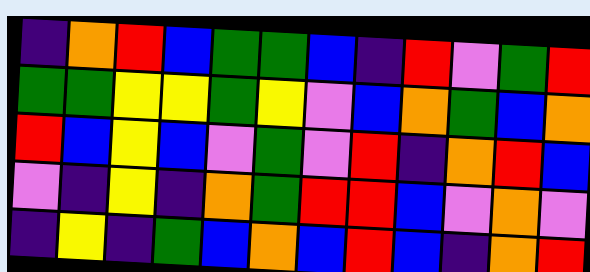[["indigo", "orange", "red", "blue", "green", "green", "blue", "indigo", "red", "violet", "green", "red"], ["green", "green", "yellow", "yellow", "green", "yellow", "violet", "blue", "orange", "green", "blue", "orange"], ["red", "blue", "yellow", "blue", "violet", "green", "violet", "red", "indigo", "orange", "red", "blue"], ["violet", "indigo", "yellow", "indigo", "orange", "green", "red", "red", "blue", "violet", "orange", "violet"], ["indigo", "yellow", "indigo", "green", "blue", "orange", "blue", "red", "blue", "indigo", "orange", "red"]]